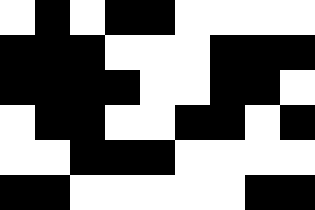[["white", "black", "white", "black", "black", "white", "white", "white", "white"], ["black", "black", "black", "white", "white", "white", "black", "black", "black"], ["black", "black", "black", "black", "white", "white", "black", "black", "white"], ["white", "black", "black", "white", "white", "black", "black", "white", "black"], ["white", "white", "black", "black", "black", "white", "white", "white", "white"], ["black", "black", "white", "white", "white", "white", "white", "black", "black"]]